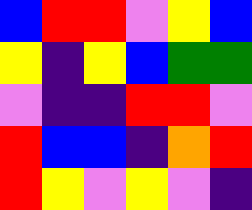[["blue", "red", "red", "violet", "yellow", "blue"], ["yellow", "indigo", "yellow", "blue", "green", "green"], ["violet", "indigo", "indigo", "red", "red", "violet"], ["red", "blue", "blue", "indigo", "orange", "red"], ["red", "yellow", "violet", "yellow", "violet", "indigo"]]